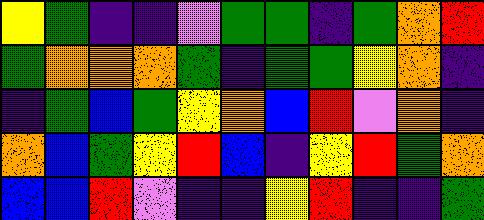[["yellow", "green", "indigo", "indigo", "violet", "green", "green", "indigo", "green", "orange", "red"], ["green", "orange", "orange", "orange", "green", "indigo", "green", "green", "yellow", "orange", "indigo"], ["indigo", "green", "blue", "green", "yellow", "orange", "blue", "red", "violet", "orange", "indigo"], ["orange", "blue", "green", "yellow", "red", "blue", "indigo", "yellow", "red", "green", "orange"], ["blue", "blue", "red", "violet", "indigo", "indigo", "yellow", "red", "indigo", "indigo", "green"]]